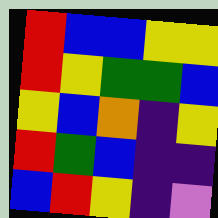[["red", "blue", "blue", "yellow", "yellow"], ["red", "yellow", "green", "green", "blue"], ["yellow", "blue", "orange", "indigo", "yellow"], ["red", "green", "blue", "indigo", "indigo"], ["blue", "red", "yellow", "indigo", "violet"]]